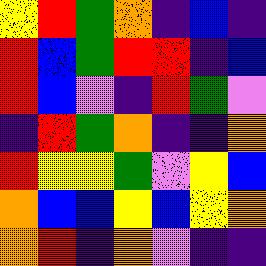[["yellow", "red", "green", "orange", "indigo", "blue", "indigo"], ["red", "blue", "green", "red", "red", "indigo", "blue"], ["red", "blue", "violet", "indigo", "red", "green", "violet"], ["indigo", "red", "green", "orange", "indigo", "indigo", "orange"], ["red", "yellow", "yellow", "green", "violet", "yellow", "blue"], ["orange", "blue", "blue", "yellow", "blue", "yellow", "orange"], ["orange", "red", "indigo", "orange", "violet", "indigo", "indigo"]]